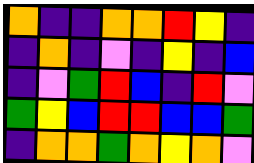[["orange", "indigo", "indigo", "orange", "orange", "red", "yellow", "indigo"], ["indigo", "orange", "indigo", "violet", "indigo", "yellow", "indigo", "blue"], ["indigo", "violet", "green", "red", "blue", "indigo", "red", "violet"], ["green", "yellow", "blue", "red", "red", "blue", "blue", "green"], ["indigo", "orange", "orange", "green", "orange", "yellow", "orange", "violet"]]